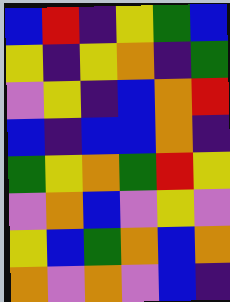[["blue", "red", "indigo", "yellow", "green", "blue"], ["yellow", "indigo", "yellow", "orange", "indigo", "green"], ["violet", "yellow", "indigo", "blue", "orange", "red"], ["blue", "indigo", "blue", "blue", "orange", "indigo"], ["green", "yellow", "orange", "green", "red", "yellow"], ["violet", "orange", "blue", "violet", "yellow", "violet"], ["yellow", "blue", "green", "orange", "blue", "orange"], ["orange", "violet", "orange", "violet", "blue", "indigo"]]